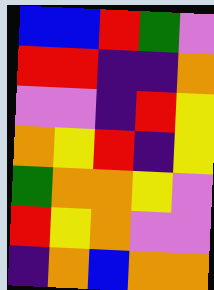[["blue", "blue", "red", "green", "violet"], ["red", "red", "indigo", "indigo", "orange"], ["violet", "violet", "indigo", "red", "yellow"], ["orange", "yellow", "red", "indigo", "yellow"], ["green", "orange", "orange", "yellow", "violet"], ["red", "yellow", "orange", "violet", "violet"], ["indigo", "orange", "blue", "orange", "orange"]]